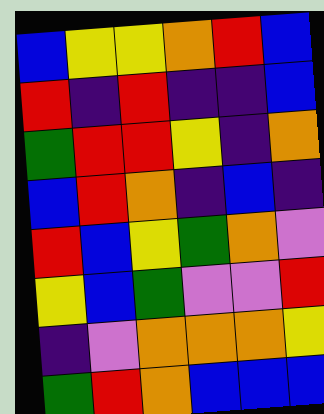[["blue", "yellow", "yellow", "orange", "red", "blue"], ["red", "indigo", "red", "indigo", "indigo", "blue"], ["green", "red", "red", "yellow", "indigo", "orange"], ["blue", "red", "orange", "indigo", "blue", "indigo"], ["red", "blue", "yellow", "green", "orange", "violet"], ["yellow", "blue", "green", "violet", "violet", "red"], ["indigo", "violet", "orange", "orange", "orange", "yellow"], ["green", "red", "orange", "blue", "blue", "blue"]]